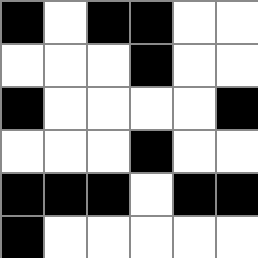[["black", "white", "black", "black", "white", "white"], ["white", "white", "white", "black", "white", "white"], ["black", "white", "white", "white", "white", "black"], ["white", "white", "white", "black", "white", "white"], ["black", "black", "black", "white", "black", "black"], ["black", "white", "white", "white", "white", "white"]]